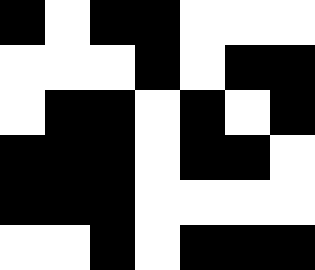[["black", "white", "black", "black", "white", "white", "white"], ["white", "white", "white", "black", "white", "black", "black"], ["white", "black", "black", "white", "black", "white", "black"], ["black", "black", "black", "white", "black", "black", "white"], ["black", "black", "black", "white", "white", "white", "white"], ["white", "white", "black", "white", "black", "black", "black"]]